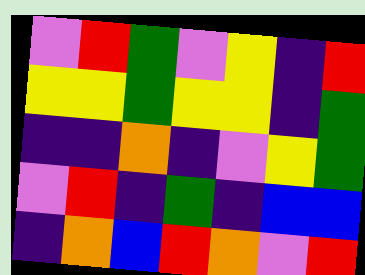[["violet", "red", "green", "violet", "yellow", "indigo", "red"], ["yellow", "yellow", "green", "yellow", "yellow", "indigo", "green"], ["indigo", "indigo", "orange", "indigo", "violet", "yellow", "green"], ["violet", "red", "indigo", "green", "indigo", "blue", "blue"], ["indigo", "orange", "blue", "red", "orange", "violet", "red"]]